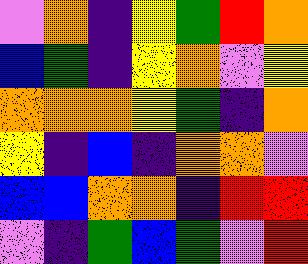[["violet", "orange", "indigo", "yellow", "green", "red", "orange"], ["blue", "green", "indigo", "yellow", "orange", "violet", "yellow"], ["orange", "orange", "orange", "yellow", "green", "indigo", "orange"], ["yellow", "indigo", "blue", "indigo", "orange", "orange", "violet"], ["blue", "blue", "orange", "orange", "indigo", "red", "red"], ["violet", "indigo", "green", "blue", "green", "violet", "red"]]